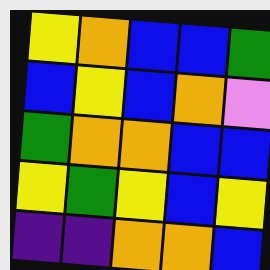[["yellow", "orange", "blue", "blue", "green"], ["blue", "yellow", "blue", "orange", "violet"], ["green", "orange", "orange", "blue", "blue"], ["yellow", "green", "yellow", "blue", "yellow"], ["indigo", "indigo", "orange", "orange", "blue"]]